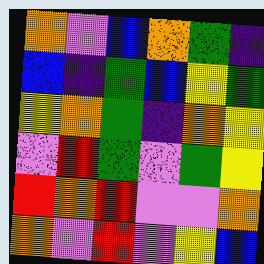[["orange", "violet", "blue", "orange", "green", "indigo"], ["blue", "indigo", "green", "blue", "yellow", "green"], ["yellow", "orange", "green", "indigo", "orange", "yellow"], ["violet", "red", "green", "violet", "green", "yellow"], ["red", "orange", "red", "violet", "violet", "orange"], ["orange", "violet", "red", "violet", "yellow", "blue"]]